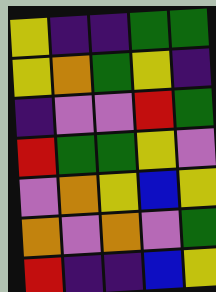[["yellow", "indigo", "indigo", "green", "green"], ["yellow", "orange", "green", "yellow", "indigo"], ["indigo", "violet", "violet", "red", "green"], ["red", "green", "green", "yellow", "violet"], ["violet", "orange", "yellow", "blue", "yellow"], ["orange", "violet", "orange", "violet", "green"], ["red", "indigo", "indigo", "blue", "yellow"]]